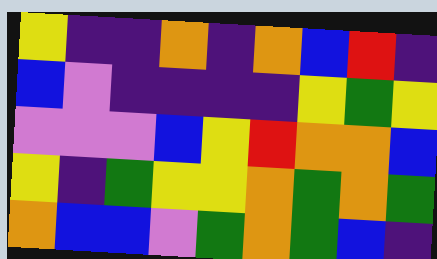[["yellow", "indigo", "indigo", "orange", "indigo", "orange", "blue", "red", "indigo"], ["blue", "violet", "indigo", "indigo", "indigo", "indigo", "yellow", "green", "yellow"], ["violet", "violet", "violet", "blue", "yellow", "red", "orange", "orange", "blue"], ["yellow", "indigo", "green", "yellow", "yellow", "orange", "green", "orange", "green"], ["orange", "blue", "blue", "violet", "green", "orange", "green", "blue", "indigo"]]